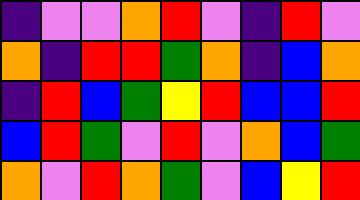[["indigo", "violet", "violet", "orange", "red", "violet", "indigo", "red", "violet"], ["orange", "indigo", "red", "red", "green", "orange", "indigo", "blue", "orange"], ["indigo", "red", "blue", "green", "yellow", "red", "blue", "blue", "red"], ["blue", "red", "green", "violet", "red", "violet", "orange", "blue", "green"], ["orange", "violet", "red", "orange", "green", "violet", "blue", "yellow", "red"]]